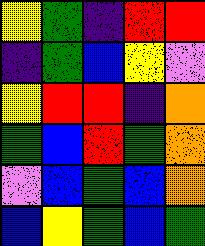[["yellow", "green", "indigo", "red", "red"], ["indigo", "green", "blue", "yellow", "violet"], ["yellow", "red", "red", "indigo", "orange"], ["green", "blue", "red", "green", "orange"], ["violet", "blue", "green", "blue", "orange"], ["blue", "yellow", "green", "blue", "green"]]